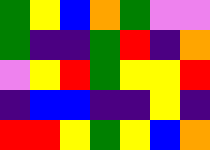[["green", "yellow", "blue", "orange", "green", "violet", "violet"], ["green", "indigo", "indigo", "green", "red", "indigo", "orange"], ["violet", "yellow", "red", "green", "yellow", "yellow", "red"], ["indigo", "blue", "blue", "indigo", "indigo", "yellow", "indigo"], ["red", "red", "yellow", "green", "yellow", "blue", "orange"]]